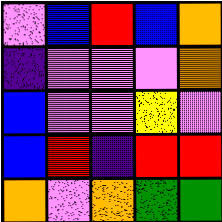[["violet", "blue", "red", "blue", "orange"], ["indigo", "violet", "violet", "violet", "orange"], ["blue", "violet", "violet", "yellow", "violet"], ["blue", "red", "indigo", "red", "red"], ["orange", "violet", "orange", "green", "green"]]